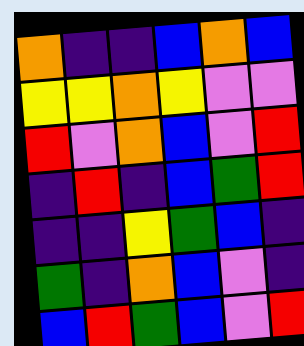[["orange", "indigo", "indigo", "blue", "orange", "blue"], ["yellow", "yellow", "orange", "yellow", "violet", "violet"], ["red", "violet", "orange", "blue", "violet", "red"], ["indigo", "red", "indigo", "blue", "green", "red"], ["indigo", "indigo", "yellow", "green", "blue", "indigo"], ["green", "indigo", "orange", "blue", "violet", "indigo"], ["blue", "red", "green", "blue", "violet", "red"]]